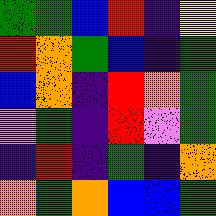[["green", "green", "blue", "red", "indigo", "yellow"], ["red", "orange", "green", "blue", "indigo", "green"], ["blue", "orange", "indigo", "red", "orange", "green"], ["violet", "green", "indigo", "red", "violet", "green"], ["indigo", "red", "indigo", "green", "indigo", "orange"], ["orange", "green", "orange", "blue", "blue", "green"]]